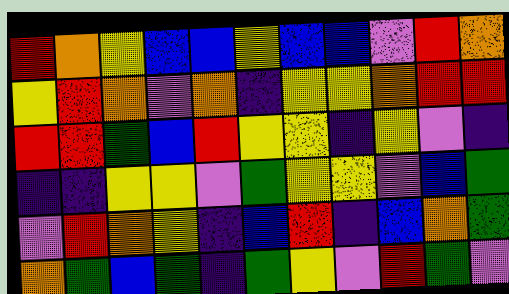[["red", "orange", "yellow", "blue", "blue", "yellow", "blue", "blue", "violet", "red", "orange"], ["yellow", "red", "orange", "violet", "orange", "indigo", "yellow", "yellow", "orange", "red", "red"], ["red", "red", "green", "blue", "red", "yellow", "yellow", "indigo", "yellow", "violet", "indigo"], ["indigo", "indigo", "yellow", "yellow", "violet", "green", "yellow", "yellow", "violet", "blue", "green"], ["violet", "red", "orange", "yellow", "indigo", "blue", "red", "indigo", "blue", "orange", "green"], ["orange", "green", "blue", "green", "indigo", "green", "yellow", "violet", "red", "green", "violet"]]